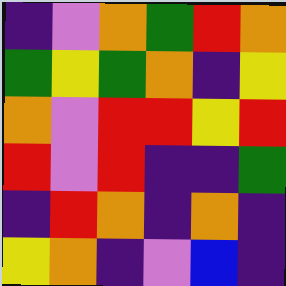[["indigo", "violet", "orange", "green", "red", "orange"], ["green", "yellow", "green", "orange", "indigo", "yellow"], ["orange", "violet", "red", "red", "yellow", "red"], ["red", "violet", "red", "indigo", "indigo", "green"], ["indigo", "red", "orange", "indigo", "orange", "indigo"], ["yellow", "orange", "indigo", "violet", "blue", "indigo"]]